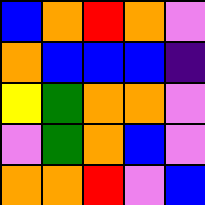[["blue", "orange", "red", "orange", "violet"], ["orange", "blue", "blue", "blue", "indigo"], ["yellow", "green", "orange", "orange", "violet"], ["violet", "green", "orange", "blue", "violet"], ["orange", "orange", "red", "violet", "blue"]]